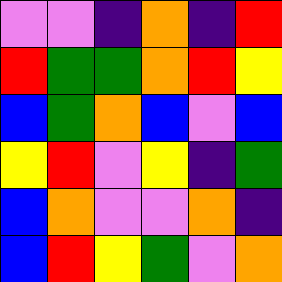[["violet", "violet", "indigo", "orange", "indigo", "red"], ["red", "green", "green", "orange", "red", "yellow"], ["blue", "green", "orange", "blue", "violet", "blue"], ["yellow", "red", "violet", "yellow", "indigo", "green"], ["blue", "orange", "violet", "violet", "orange", "indigo"], ["blue", "red", "yellow", "green", "violet", "orange"]]